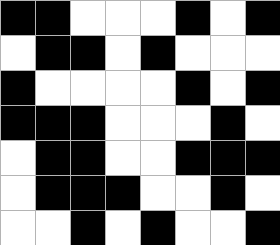[["black", "black", "white", "white", "white", "black", "white", "black"], ["white", "black", "black", "white", "black", "white", "white", "white"], ["black", "white", "white", "white", "white", "black", "white", "black"], ["black", "black", "black", "white", "white", "white", "black", "white"], ["white", "black", "black", "white", "white", "black", "black", "black"], ["white", "black", "black", "black", "white", "white", "black", "white"], ["white", "white", "black", "white", "black", "white", "white", "black"]]